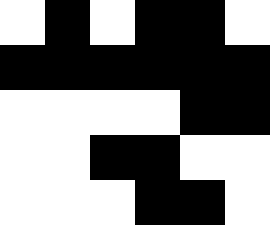[["white", "black", "white", "black", "black", "white"], ["black", "black", "black", "black", "black", "black"], ["white", "white", "white", "white", "black", "black"], ["white", "white", "black", "black", "white", "white"], ["white", "white", "white", "black", "black", "white"]]